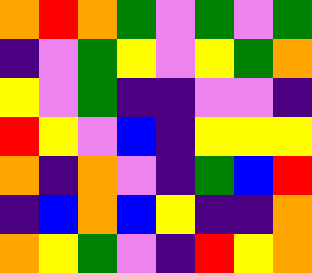[["orange", "red", "orange", "green", "violet", "green", "violet", "green"], ["indigo", "violet", "green", "yellow", "violet", "yellow", "green", "orange"], ["yellow", "violet", "green", "indigo", "indigo", "violet", "violet", "indigo"], ["red", "yellow", "violet", "blue", "indigo", "yellow", "yellow", "yellow"], ["orange", "indigo", "orange", "violet", "indigo", "green", "blue", "red"], ["indigo", "blue", "orange", "blue", "yellow", "indigo", "indigo", "orange"], ["orange", "yellow", "green", "violet", "indigo", "red", "yellow", "orange"]]